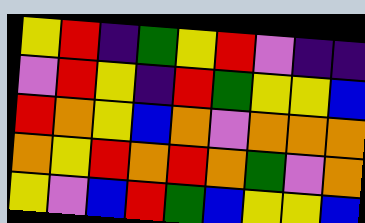[["yellow", "red", "indigo", "green", "yellow", "red", "violet", "indigo", "indigo"], ["violet", "red", "yellow", "indigo", "red", "green", "yellow", "yellow", "blue"], ["red", "orange", "yellow", "blue", "orange", "violet", "orange", "orange", "orange"], ["orange", "yellow", "red", "orange", "red", "orange", "green", "violet", "orange"], ["yellow", "violet", "blue", "red", "green", "blue", "yellow", "yellow", "blue"]]